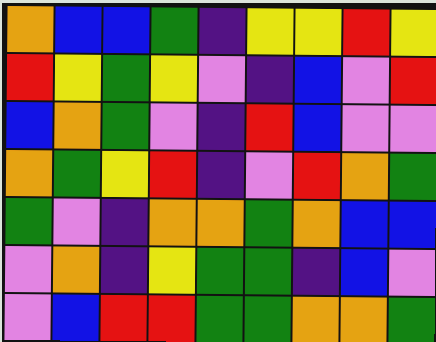[["orange", "blue", "blue", "green", "indigo", "yellow", "yellow", "red", "yellow"], ["red", "yellow", "green", "yellow", "violet", "indigo", "blue", "violet", "red"], ["blue", "orange", "green", "violet", "indigo", "red", "blue", "violet", "violet"], ["orange", "green", "yellow", "red", "indigo", "violet", "red", "orange", "green"], ["green", "violet", "indigo", "orange", "orange", "green", "orange", "blue", "blue"], ["violet", "orange", "indigo", "yellow", "green", "green", "indigo", "blue", "violet"], ["violet", "blue", "red", "red", "green", "green", "orange", "orange", "green"]]